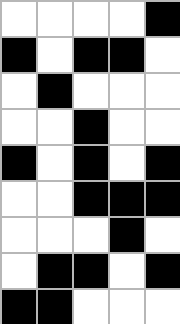[["white", "white", "white", "white", "black"], ["black", "white", "black", "black", "white"], ["white", "black", "white", "white", "white"], ["white", "white", "black", "white", "white"], ["black", "white", "black", "white", "black"], ["white", "white", "black", "black", "black"], ["white", "white", "white", "black", "white"], ["white", "black", "black", "white", "black"], ["black", "black", "white", "white", "white"]]